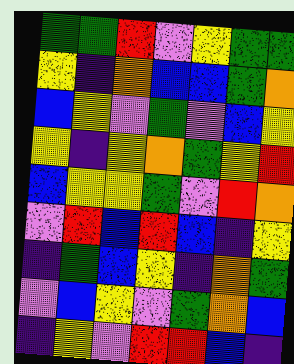[["green", "green", "red", "violet", "yellow", "green", "green"], ["yellow", "indigo", "orange", "blue", "blue", "green", "orange"], ["blue", "yellow", "violet", "green", "violet", "blue", "yellow"], ["yellow", "indigo", "yellow", "orange", "green", "yellow", "red"], ["blue", "yellow", "yellow", "green", "violet", "red", "orange"], ["violet", "red", "blue", "red", "blue", "indigo", "yellow"], ["indigo", "green", "blue", "yellow", "indigo", "orange", "green"], ["violet", "blue", "yellow", "violet", "green", "orange", "blue"], ["indigo", "yellow", "violet", "red", "red", "blue", "indigo"]]